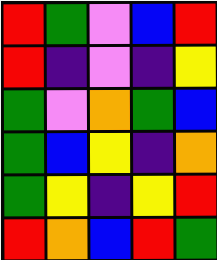[["red", "green", "violet", "blue", "red"], ["red", "indigo", "violet", "indigo", "yellow"], ["green", "violet", "orange", "green", "blue"], ["green", "blue", "yellow", "indigo", "orange"], ["green", "yellow", "indigo", "yellow", "red"], ["red", "orange", "blue", "red", "green"]]